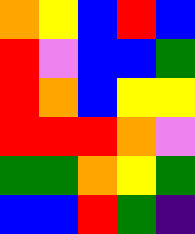[["orange", "yellow", "blue", "red", "blue"], ["red", "violet", "blue", "blue", "green"], ["red", "orange", "blue", "yellow", "yellow"], ["red", "red", "red", "orange", "violet"], ["green", "green", "orange", "yellow", "green"], ["blue", "blue", "red", "green", "indigo"]]